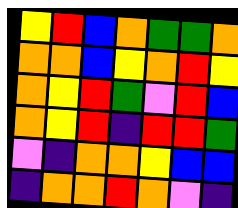[["yellow", "red", "blue", "orange", "green", "green", "orange"], ["orange", "orange", "blue", "yellow", "orange", "red", "yellow"], ["orange", "yellow", "red", "green", "violet", "red", "blue"], ["orange", "yellow", "red", "indigo", "red", "red", "green"], ["violet", "indigo", "orange", "orange", "yellow", "blue", "blue"], ["indigo", "orange", "orange", "red", "orange", "violet", "indigo"]]